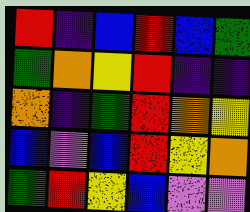[["red", "indigo", "blue", "red", "blue", "green"], ["green", "orange", "yellow", "red", "indigo", "indigo"], ["orange", "indigo", "green", "red", "orange", "yellow"], ["blue", "violet", "blue", "red", "yellow", "orange"], ["green", "red", "yellow", "blue", "violet", "violet"]]